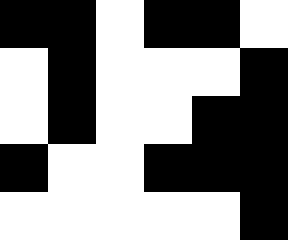[["black", "black", "white", "black", "black", "white"], ["white", "black", "white", "white", "white", "black"], ["white", "black", "white", "white", "black", "black"], ["black", "white", "white", "black", "black", "black"], ["white", "white", "white", "white", "white", "black"]]